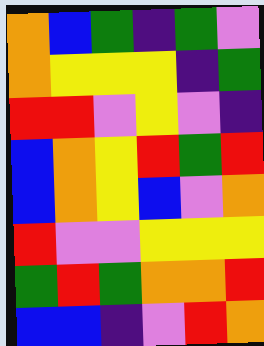[["orange", "blue", "green", "indigo", "green", "violet"], ["orange", "yellow", "yellow", "yellow", "indigo", "green"], ["red", "red", "violet", "yellow", "violet", "indigo"], ["blue", "orange", "yellow", "red", "green", "red"], ["blue", "orange", "yellow", "blue", "violet", "orange"], ["red", "violet", "violet", "yellow", "yellow", "yellow"], ["green", "red", "green", "orange", "orange", "red"], ["blue", "blue", "indigo", "violet", "red", "orange"]]